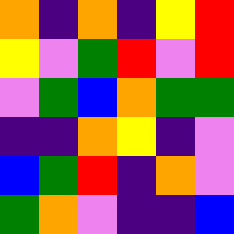[["orange", "indigo", "orange", "indigo", "yellow", "red"], ["yellow", "violet", "green", "red", "violet", "red"], ["violet", "green", "blue", "orange", "green", "green"], ["indigo", "indigo", "orange", "yellow", "indigo", "violet"], ["blue", "green", "red", "indigo", "orange", "violet"], ["green", "orange", "violet", "indigo", "indigo", "blue"]]